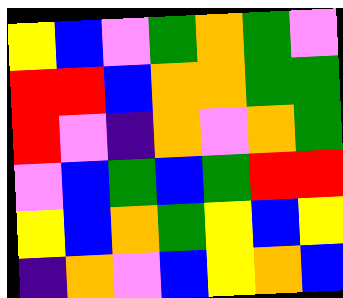[["yellow", "blue", "violet", "green", "orange", "green", "violet"], ["red", "red", "blue", "orange", "orange", "green", "green"], ["red", "violet", "indigo", "orange", "violet", "orange", "green"], ["violet", "blue", "green", "blue", "green", "red", "red"], ["yellow", "blue", "orange", "green", "yellow", "blue", "yellow"], ["indigo", "orange", "violet", "blue", "yellow", "orange", "blue"]]